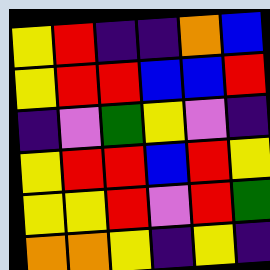[["yellow", "red", "indigo", "indigo", "orange", "blue"], ["yellow", "red", "red", "blue", "blue", "red"], ["indigo", "violet", "green", "yellow", "violet", "indigo"], ["yellow", "red", "red", "blue", "red", "yellow"], ["yellow", "yellow", "red", "violet", "red", "green"], ["orange", "orange", "yellow", "indigo", "yellow", "indigo"]]